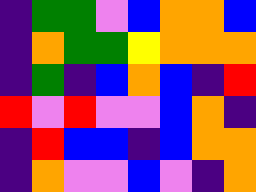[["indigo", "green", "green", "violet", "blue", "orange", "orange", "blue"], ["indigo", "orange", "green", "green", "yellow", "orange", "orange", "orange"], ["indigo", "green", "indigo", "blue", "orange", "blue", "indigo", "red"], ["red", "violet", "red", "violet", "violet", "blue", "orange", "indigo"], ["indigo", "red", "blue", "blue", "indigo", "blue", "orange", "orange"], ["indigo", "orange", "violet", "violet", "blue", "violet", "indigo", "orange"]]